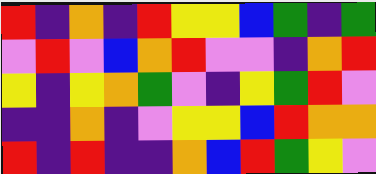[["red", "indigo", "orange", "indigo", "red", "yellow", "yellow", "blue", "green", "indigo", "green"], ["violet", "red", "violet", "blue", "orange", "red", "violet", "violet", "indigo", "orange", "red"], ["yellow", "indigo", "yellow", "orange", "green", "violet", "indigo", "yellow", "green", "red", "violet"], ["indigo", "indigo", "orange", "indigo", "violet", "yellow", "yellow", "blue", "red", "orange", "orange"], ["red", "indigo", "red", "indigo", "indigo", "orange", "blue", "red", "green", "yellow", "violet"]]